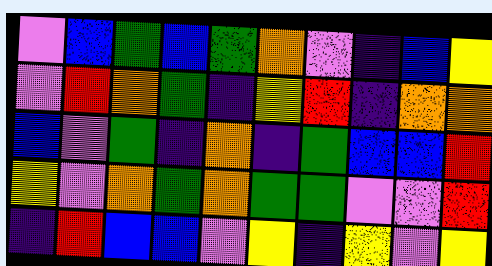[["violet", "blue", "green", "blue", "green", "orange", "violet", "indigo", "blue", "yellow"], ["violet", "red", "orange", "green", "indigo", "yellow", "red", "indigo", "orange", "orange"], ["blue", "violet", "green", "indigo", "orange", "indigo", "green", "blue", "blue", "red"], ["yellow", "violet", "orange", "green", "orange", "green", "green", "violet", "violet", "red"], ["indigo", "red", "blue", "blue", "violet", "yellow", "indigo", "yellow", "violet", "yellow"]]